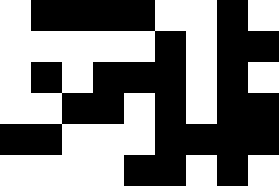[["white", "black", "black", "black", "black", "white", "white", "black", "white"], ["white", "white", "white", "white", "white", "black", "white", "black", "black"], ["white", "black", "white", "black", "black", "black", "white", "black", "white"], ["white", "white", "black", "black", "white", "black", "white", "black", "black"], ["black", "black", "white", "white", "white", "black", "black", "black", "black"], ["white", "white", "white", "white", "black", "black", "white", "black", "white"]]